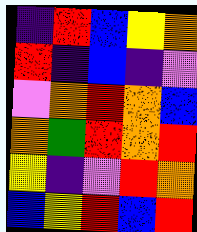[["indigo", "red", "blue", "yellow", "orange"], ["red", "indigo", "blue", "indigo", "violet"], ["violet", "orange", "red", "orange", "blue"], ["orange", "green", "red", "orange", "red"], ["yellow", "indigo", "violet", "red", "orange"], ["blue", "yellow", "red", "blue", "red"]]